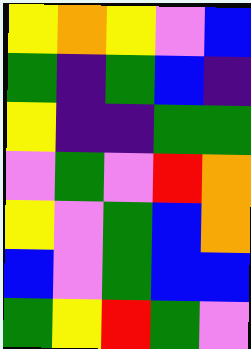[["yellow", "orange", "yellow", "violet", "blue"], ["green", "indigo", "green", "blue", "indigo"], ["yellow", "indigo", "indigo", "green", "green"], ["violet", "green", "violet", "red", "orange"], ["yellow", "violet", "green", "blue", "orange"], ["blue", "violet", "green", "blue", "blue"], ["green", "yellow", "red", "green", "violet"]]